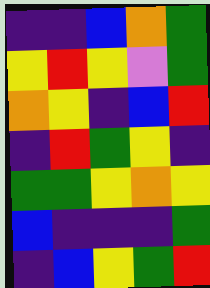[["indigo", "indigo", "blue", "orange", "green"], ["yellow", "red", "yellow", "violet", "green"], ["orange", "yellow", "indigo", "blue", "red"], ["indigo", "red", "green", "yellow", "indigo"], ["green", "green", "yellow", "orange", "yellow"], ["blue", "indigo", "indigo", "indigo", "green"], ["indigo", "blue", "yellow", "green", "red"]]